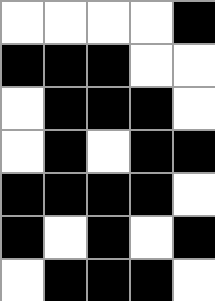[["white", "white", "white", "white", "black"], ["black", "black", "black", "white", "white"], ["white", "black", "black", "black", "white"], ["white", "black", "white", "black", "black"], ["black", "black", "black", "black", "white"], ["black", "white", "black", "white", "black"], ["white", "black", "black", "black", "white"]]